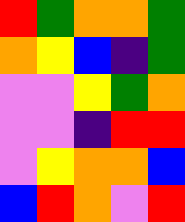[["red", "green", "orange", "orange", "green"], ["orange", "yellow", "blue", "indigo", "green"], ["violet", "violet", "yellow", "green", "orange"], ["violet", "violet", "indigo", "red", "red"], ["violet", "yellow", "orange", "orange", "blue"], ["blue", "red", "orange", "violet", "red"]]